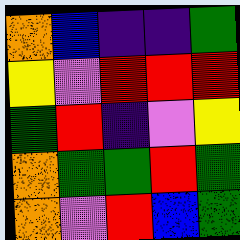[["orange", "blue", "indigo", "indigo", "green"], ["yellow", "violet", "red", "red", "red"], ["green", "red", "indigo", "violet", "yellow"], ["orange", "green", "green", "red", "green"], ["orange", "violet", "red", "blue", "green"]]